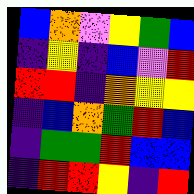[["blue", "orange", "violet", "yellow", "green", "blue"], ["indigo", "yellow", "indigo", "blue", "violet", "red"], ["red", "red", "indigo", "orange", "yellow", "yellow"], ["indigo", "blue", "orange", "green", "red", "blue"], ["indigo", "green", "green", "red", "blue", "blue"], ["indigo", "red", "red", "yellow", "indigo", "red"]]